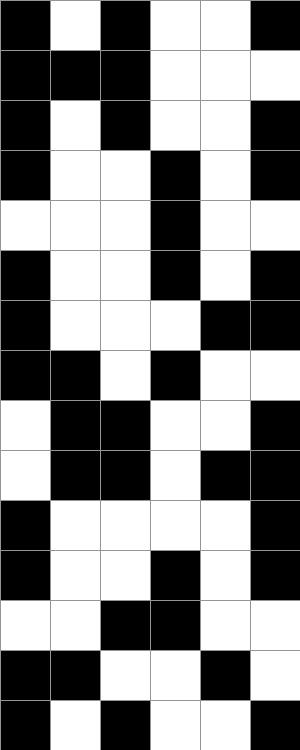[["black", "white", "black", "white", "white", "black"], ["black", "black", "black", "white", "white", "white"], ["black", "white", "black", "white", "white", "black"], ["black", "white", "white", "black", "white", "black"], ["white", "white", "white", "black", "white", "white"], ["black", "white", "white", "black", "white", "black"], ["black", "white", "white", "white", "black", "black"], ["black", "black", "white", "black", "white", "white"], ["white", "black", "black", "white", "white", "black"], ["white", "black", "black", "white", "black", "black"], ["black", "white", "white", "white", "white", "black"], ["black", "white", "white", "black", "white", "black"], ["white", "white", "black", "black", "white", "white"], ["black", "black", "white", "white", "black", "white"], ["black", "white", "black", "white", "white", "black"]]